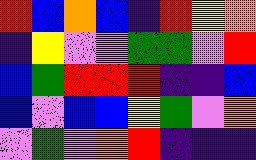[["red", "blue", "orange", "blue", "indigo", "red", "yellow", "orange"], ["indigo", "yellow", "violet", "violet", "green", "green", "violet", "red"], ["blue", "green", "red", "red", "red", "indigo", "indigo", "blue"], ["blue", "violet", "blue", "blue", "yellow", "green", "violet", "orange"], ["violet", "green", "violet", "orange", "red", "indigo", "indigo", "indigo"]]